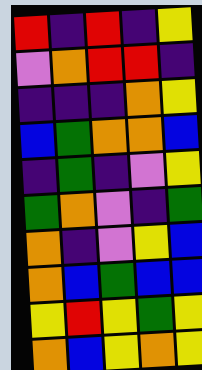[["red", "indigo", "red", "indigo", "yellow"], ["violet", "orange", "red", "red", "indigo"], ["indigo", "indigo", "indigo", "orange", "yellow"], ["blue", "green", "orange", "orange", "blue"], ["indigo", "green", "indigo", "violet", "yellow"], ["green", "orange", "violet", "indigo", "green"], ["orange", "indigo", "violet", "yellow", "blue"], ["orange", "blue", "green", "blue", "blue"], ["yellow", "red", "yellow", "green", "yellow"], ["orange", "blue", "yellow", "orange", "yellow"]]